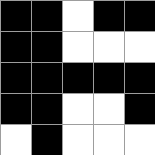[["black", "black", "white", "black", "black"], ["black", "black", "white", "white", "white"], ["black", "black", "black", "black", "black"], ["black", "black", "white", "white", "black"], ["white", "black", "white", "white", "white"]]